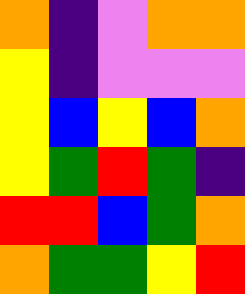[["orange", "indigo", "violet", "orange", "orange"], ["yellow", "indigo", "violet", "violet", "violet"], ["yellow", "blue", "yellow", "blue", "orange"], ["yellow", "green", "red", "green", "indigo"], ["red", "red", "blue", "green", "orange"], ["orange", "green", "green", "yellow", "red"]]